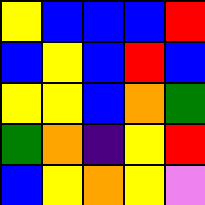[["yellow", "blue", "blue", "blue", "red"], ["blue", "yellow", "blue", "red", "blue"], ["yellow", "yellow", "blue", "orange", "green"], ["green", "orange", "indigo", "yellow", "red"], ["blue", "yellow", "orange", "yellow", "violet"]]